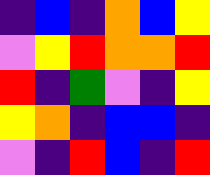[["indigo", "blue", "indigo", "orange", "blue", "yellow"], ["violet", "yellow", "red", "orange", "orange", "red"], ["red", "indigo", "green", "violet", "indigo", "yellow"], ["yellow", "orange", "indigo", "blue", "blue", "indigo"], ["violet", "indigo", "red", "blue", "indigo", "red"]]